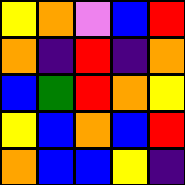[["yellow", "orange", "violet", "blue", "red"], ["orange", "indigo", "red", "indigo", "orange"], ["blue", "green", "red", "orange", "yellow"], ["yellow", "blue", "orange", "blue", "red"], ["orange", "blue", "blue", "yellow", "indigo"]]